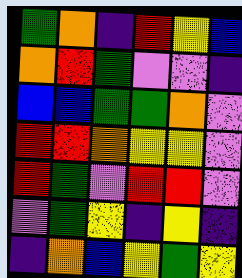[["green", "orange", "indigo", "red", "yellow", "blue"], ["orange", "red", "green", "violet", "violet", "indigo"], ["blue", "blue", "green", "green", "orange", "violet"], ["red", "red", "orange", "yellow", "yellow", "violet"], ["red", "green", "violet", "red", "red", "violet"], ["violet", "green", "yellow", "indigo", "yellow", "indigo"], ["indigo", "orange", "blue", "yellow", "green", "yellow"]]